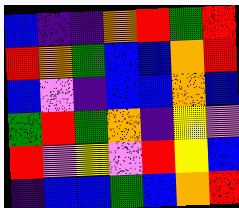[["blue", "indigo", "indigo", "orange", "red", "green", "red"], ["red", "orange", "green", "blue", "blue", "orange", "red"], ["blue", "violet", "indigo", "blue", "blue", "orange", "blue"], ["green", "red", "green", "orange", "indigo", "yellow", "violet"], ["red", "violet", "yellow", "violet", "red", "yellow", "blue"], ["indigo", "blue", "blue", "green", "blue", "orange", "red"]]